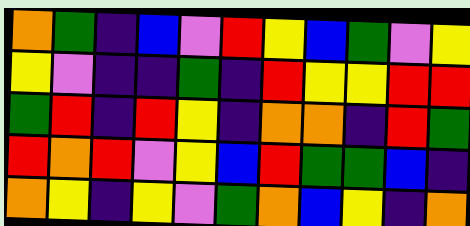[["orange", "green", "indigo", "blue", "violet", "red", "yellow", "blue", "green", "violet", "yellow"], ["yellow", "violet", "indigo", "indigo", "green", "indigo", "red", "yellow", "yellow", "red", "red"], ["green", "red", "indigo", "red", "yellow", "indigo", "orange", "orange", "indigo", "red", "green"], ["red", "orange", "red", "violet", "yellow", "blue", "red", "green", "green", "blue", "indigo"], ["orange", "yellow", "indigo", "yellow", "violet", "green", "orange", "blue", "yellow", "indigo", "orange"]]